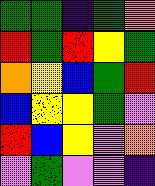[["green", "green", "indigo", "green", "orange"], ["red", "green", "red", "yellow", "green"], ["orange", "yellow", "blue", "green", "red"], ["blue", "yellow", "yellow", "green", "violet"], ["red", "blue", "yellow", "violet", "orange"], ["violet", "green", "violet", "violet", "indigo"]]